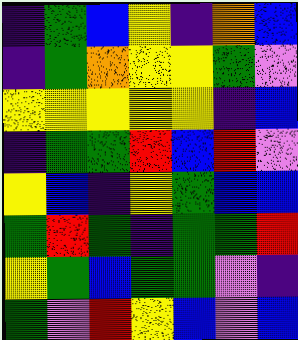[["indigo", "green", "blue", "yellow", "indigo", "orange", "blue"], ["indigo", "green", "orange", "yellow", "yellow", "green", "violet"], ["yellow", "yellow", "yellow", "yellow", "yellow", "indigo", "blue"], ["indigo", "green", "green", "red", "blue", "red", "violet"], ["yellow", "blue", "indigo", "yellow", "green", "blue", "blue"], ["green", "red", "green", "indigo", "green", "green", "red"], ["yellow", "green", "blue", "green", "green", "violet", "indigo"], ["green", "violet", "red", "yellow", "blue", "violet", "blue"]]